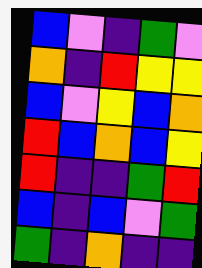[["blue", "violet", "indigo", "green", "violet"], ["orange", "indigo", "red", "yellow", "yellow"], ["blue", "violet", "yellow", "blue", "orange"], ["red", "blue", "orange", "blue", "yellow"], ["red", "indigo", "indigo", "green", "red"], ["blue", "indigo", "blue", "violet", "green"], ["green", "indigo", "orange", "indigo", "indigo"]]